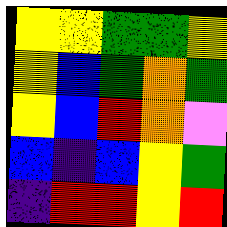[["yellow", "yellow", "green", "green", "yellow"], ["yellow", "blue", "green", "orange", "green"], ["yellow", "blue", "red", "orange", "violet"], ["blue", "indigo", "blue", "yellow", "green"], ["indigo", "red", "red", "yellow", "red"]]